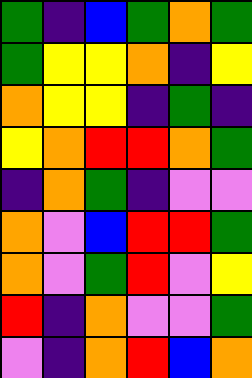[["green", "indigo", "blue", "green", "orange", "green"], ["green", "yellow", "yellow", "orange", "indigo", "yellow"], ["orange", "yellow", "yellow", "indigo", "green", "indigo"], ["yellow", "orange", "red", "red", "orange", "green"], ["indigo", "orange", "green", "indigo", "violet", "violet"], ["orange", "violet", "blue", "red", "red", "green"], ["orange", "violet", "green", "red", "violet", "yellow"], ["red", "indigo", "orange", "violet", "violet", "green"], ["violet", "indigo", "orange", "red", "blue", "orange"]]